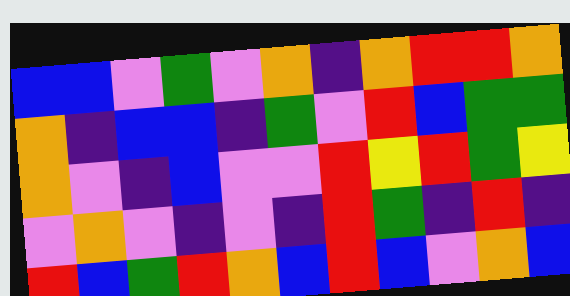[["blue", "blue", "violet", "green", "violet", "orange", "indigo", "orange", "red", "red", "orange"], ["orange", "indigo", "blue", "blue", "indigo", "green", "violet", "red", "blue", "green", "green"], ["orange", "violet", "indigo", "blue", "violet", "violet", "red", "yellow", "red", "green", "yellow"], ["violet", "orange", "violet", "indigo", "violet", "indigo", "red", "green", "indigo", "red", "indigo"], ["red", "blue", "green", "red", "orange", "blue", "red", "blue", "violet", "orange", "blue"]]